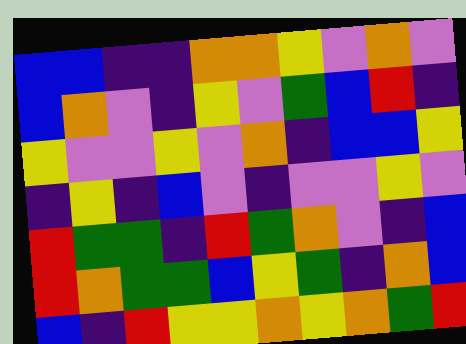[["blue", "blue", "indigo", "indigo", "orange", "orange", "yellow", "violet", "orange", "violet"], ["blue", "orange", "violet", "indigo", "yellow", "violet", "green", "blue", "red", "indigo"], ["yellow", "violet", "violet", "yellow", "violet", "orange", "indigo", "blue", "blue", "yellow"], ["indigo", "yellow", "indigo", "blue", "violet", "indigo", "violet", "violet", "yellow", "violet"], ["red", "green", "green", "indigo", "red", "green", "orange", "violet", "indigo", "blue"], ["red", "orange", "green", "green", "blue", "yellow", "green", "indigo", "orange", "blue"], ["blue", "indigo", "red", "yellow", "yellow", "orange", "yellow", "orange", "green", "red"]]